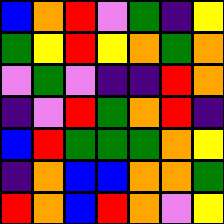[["blue", "orange", "red", "violet", "green", "indigo", "yellow"], ["green", "yellow", "red", "yellow", "orange", "green", "orange"], ["violet", "green", "violet", "indigo", "indigo", "red", "orange"], ["indigo", "violet", "red", "green", "orange", "red", "indigo"], ["blue", "red", "green", "green", "green", "orange", "yellow"], ["indigo", "orange", "blue", "blue", "orange", "orange", "green"], ["red", "orange", "blue", "red", "orange", "violet", "yellow"]]